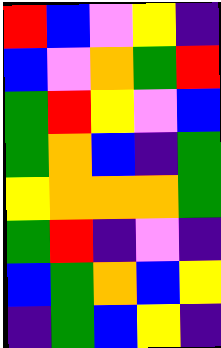[["red", "blue", "violet", "yellow", "indigo"], ["blue", "violet", "orange", "green", "red"], ["green", "red", "yellow", "violet", "blue"], ["green", "orange", "blue", "indigo", "green"], ["yellow", "orange", "orange", "orange", "green"], ["green", "red", "indigo", "violet", "indigo"], ["blue", "green", "orange", "blue", "yellow"], ["indigo", "green", "blue", "yellow", "indigo"]]